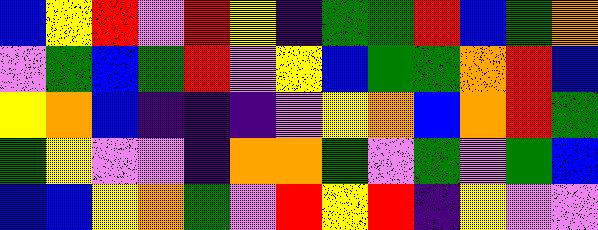[["blue", "yellow", "red", "violet", "red", "yellow", "indigo", "green", "green", "red", "blue", "green", "orange"], ["violet", "green", "blue", "green", "red", "violet", "yellow", "blue", "green", "green", "orange", "red", "blue"], ["yellow", "orange", "blue", "indigo", "indigo", "indigo", "violet", "yellow", "orange", "blue", "orange", "red", "green"], ["green", "yellow", "violet", "violet", "indigo", "orange", "orange", "green", "violet", "green", "violet", "green", "blue"], ["blue", "blue", "yellow", "orange", "green", "violet", "red", "yellow", "red", "indigo", "yellow", "violet", "violet"]]